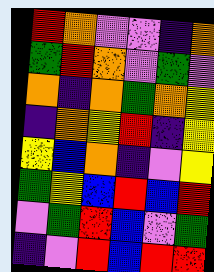[["red", "orange", "violet", "violet", "indigo", "orange"], ["green", "red", "orange", "violet", "green", "violet"], ["orange", "indigo", "orange", "green", "orange", "yellow"], ["indigo", "orange", "yellow", "red", "indigo", "yellow"], ["yellow", "blue", "orange", "indigo", "violet", "yellow"], ["green", "yellow", "blue", "red", "blue", "red"], ["violet", "green", "red", "blue", "violet", "green"], ["indigo", "violet", "red", "blue", "red", "red"]]